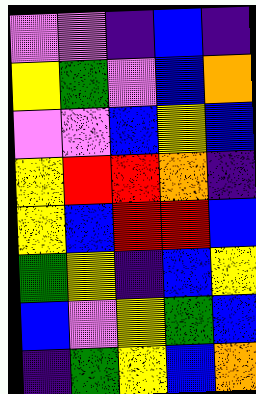[["violet", "violet", "indigo", "blue", "indigo"], ["yellow", "green", "violet", "blue", "orange"], ["violet", "violet", "blue", "yellow", "blue"], ["yellow", "red", "red", "orange", "indigo"], ["yellow", "blue", "red", "red", "blue"], ["green", "yellow", "indigo", "blue", "yellow"], ["blue", "violet", "yellow", "green", "blue"], ["indigo", "green", "yellow", "blue", "orange"]]